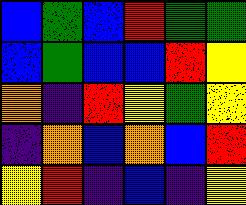[["blue", "green", "blue", "red", "green", "green"], ["blue", "green", "blue", "blue", "red", "yellow"], ["orange", "indigo", "red", "yellow", "green", "yellow"], ["indigo", "orange", "blue", "orange", "blue", "red"], ["yellow", "red", "indigo", "blue", "indigo", "yellow"]]